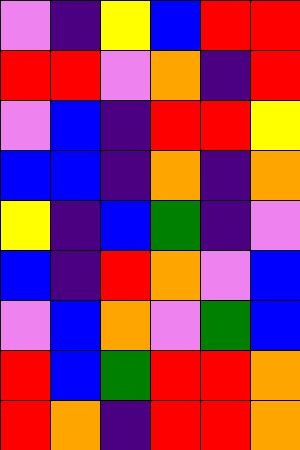[["violet", "indigo", "yellow", "blue", "red", "red"], ["red", "red", "violet", "orange", "indigo", "red"], ["violet", "blue", "indigo", "red", "red", "yellow"], ["blue", "blue", "indigo", "orange", "indigo", "orange"], ["yellow", "indigo", "blue", "green", "indigo", "violet"], ["blue", "indigo", "red", "orange", "violet", "blue"], ["violet", "blue", "orange", "violet", "green", "blue"], ["red", "blue", "green", "red", "red", "orange"], ["red", "orange", "indigo", "red", "red", "orange"]]